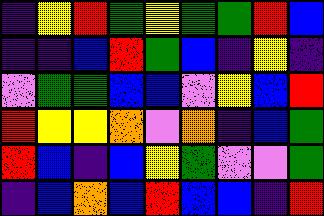[["indigo", "yellow", "red", "green", "yellow", "green", "green", "red", "blue"], ["indigo", "indigo", "blue", "red", "green", "blue", "indigo", "yellow", "indigo"], ["violet", "green", "green", "blue", "blue", "violet", "yellow", "blue", "red"], ["red", "yellow", "yellow", "orange", "violet", "orange", "indigo", "blue", "green"], ["red", "blue", "indigo", "blue", "yellow", "green", "violet", "violet", "green"], ["indigo", "blue", "orange", "blue", "red", "blue", "blue", "indigo", "red"]]